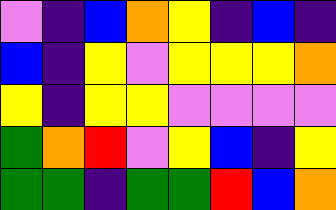[["violet", "indigo", "blue", "orange", "yellow", "indigo", "blue", "indigo"], ["blue", "indigo", "yellow", "violet", "yellow", "yellow", "yellow", "orange"], ["yellow", "indigo", "yellow", "yellow", "violet", "violet", "violet", "violet"], ["green", "orange", "red", "violet", "yellow", "blue", "indigo", "yellow"], ["green", "green", "indigo", "green", "green", "red", "blue", "orange"]]